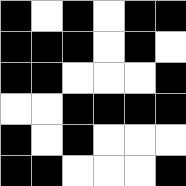[["black", "white", "black", "white", "black", "black"], ["black", "black", "black", "white", "black", "white"], ["black", "black", "white", "white", "white", "black"], ["white", "white", "black", "black", "black", "black"], ["black", "white", "black", "white", "white", "white"], ["black", "black", "white", "white", "white", "black"]]